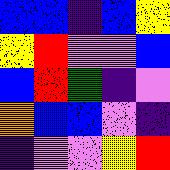[["blue", "blue", "indigo", "blue", "yellow"], ["yellow", "red", "violet", "violet", "blue"], ["blue", "red", "green", "indigo", "violet"], ["orange", "blue", "blue", "violet", "indigo"], ["indigo", "violet", "violet", "yellow", "red"]]